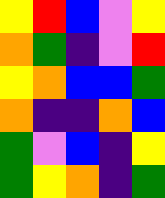[["yellow", "red", "blue", "violet", "yellow"], ["orange", "green", "indigo", "violet", "red"], ["yellow", "orange", "blue", "blue", "green"], ["orange", "indigo", "indigo", "orange", "blue"], ["green", "violet", "blue", "indigo", "yellow"], ["green", "yellow", "orange", "indigo", "green"]]